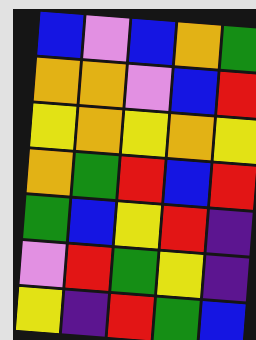[["blue", "violet", "blue", "orange", "green"], ["orange", "orange", "violet", "blue", "red"], ["yellow", "orange", "yellow", "orange", "yellow"], ["orange", "green", "red", "blue", "red"], ["green", "blue", "yellow", "red", "indigo"], ["violet", "red", "green", "yellow", "indigo"], ["yellow", "indigo", "red", "green", "blue"]]